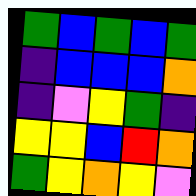[["green", "blue", "green", "blue", "green"], ["indigo", "blue", "blue", "blue", "orange"], ["indigo", "violet", "yellow", "green", "indigo"], ["yellow", "yellow", "blue", "red", "orange"], ["green", "yellow", "orange", "yellow", "violet"]]